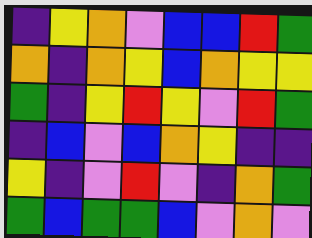[["indigo", "yellow", "orange", "violet", "blue", "blue", "red", "green"], ["orange", "indigo", "orange", "yellow", "blue", "orange", "yellow", "yellow"], ["green", "indigo", "yellow", "red", "yellow", "violet", "red", "green"], ["indigo", "blue", "violet", "blue", "orange", "yellow", "indigo", "indigo"], ["yellow", "indigo", "violet", "red", "violet", "indigo", "orange", "green"], ["green", "blue", "green", "green", "blue", "violet", "orange", "violet"]]